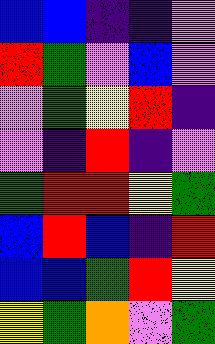[["blue", "blue", "indigo", "indigo", "violet"], ["red", "green", "violet", "blue", "violet"], ["violet", "green", "yellow", "red", "indigo"], ["violet", "indigo", "red", "indigo", "violet"], ["green", "red", "red", "yellow", "green"], ["blue", "red", "blue", "indigo", "red"], ["blue", "blue", "green", "red", "yellow"], ["yellow", "green", "orange", "violet", "green"]]